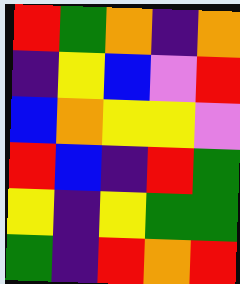[["red", "green", "orange", "indigo", "orange"], ["indigo", "yellow", "blue", "violet", "red"], ["blue", "orange", "yellow", "yellow", "violet"], ["red", "blue", "indigo", "red", "green"], ["yellow", "indigo", "yellow", "green", "green"], ["green", "indigo", "red", "orange", "red"]]